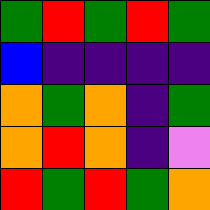[["green", "red", "green", "red", "green"], ["blue", "indigo", "indigo", "indigo", "indigo"], ["orange", "green", "orange", "indigo", "green"], ["orange", "red", "orange", "indigo", "violet"], ["red", "green", "red", "green", "orange"]]